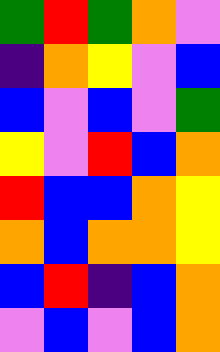[["green", "red", "green", "orange", "violet"], ["indigo", "orange", "yellow", "violet", "blue"], ["blue", "violet", "blue", "violet", "green"], ["yellow", "violet", "red", "blue", "orange"], ["red", "blue", "blue", "orange", "yellow"], ["orange", "blue", "orange", "orange", "yellow"], ["blue", "red", "indigo", "blue", "orange"], ["violet", "blue", "violet", "blue", "orange"]]